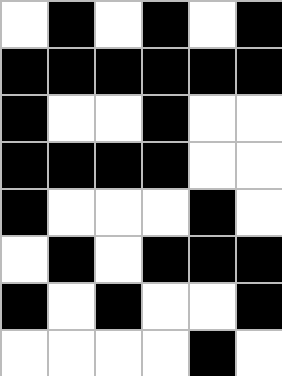[["white", "black", "white", "black", "white", "black"], ["black", "black", "black", "black", "black", "black"], ["black", "white", "white", "black", "white", "white"], ["black", "black", "black", "black", "white", "white"], ["black", "white", "white", "white", "black", "white"], ["white", "black", "white", "black", "black", "black"], ["black", "white", "black", "white", "white", "black"], ["white", "white", "white", "white", "black", "white"]]